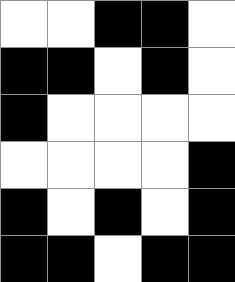[["white", "white", "black", "black", "white"], ["black", "black", "white", "black", "white"], ["black", "white", "white", "white", "white"], ["white", "white", "white", "white", "black"], ["black", "white", "black", "white", "black"], ["black", "black", "white", "black", "black"]]